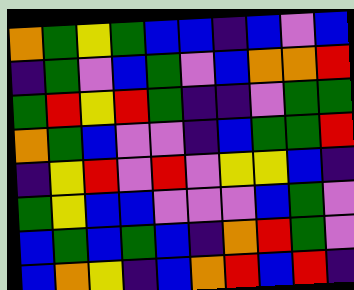[["orange", "green", "yellow", "green", "blue", "blue", "indigo", "blue", "violet", "blue"], ["indigo", "green", "violet", "blue", "green", "violet", "blue", "orange", "orange", "red"], ["green", "red", "yellow", "red", "green", "indigo", "indigo", "violet", "green", "green"], ["orange", "green", "blue", "violet", "violet", "indigo", "blue", "green", "green", "red"], ["indigo", "yellow", "red", "violet", "red", "violet", "yellow", "yellow", "blue", "indigo"], ["green", "yellow", "blue", "blue", "violet", "violet", "violet", "blue", "green", "violet"], ["blue", "green", "blue", "green", "blue", "indigo", "orange", "red", "green", "violet"], ["blue", "orange", "yellow", "indigo", "blue", "orange", "red", "blue", "red", "indigo"]]